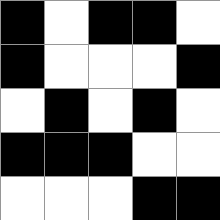[["black", "white", "black", "black", "white"], ["black", "white", "white", "white", "black"], ["white", "black", "white", "black", "white"], ["black", "black", "black", "white", "white"], ["white", "white", "white", "black", "black"]]